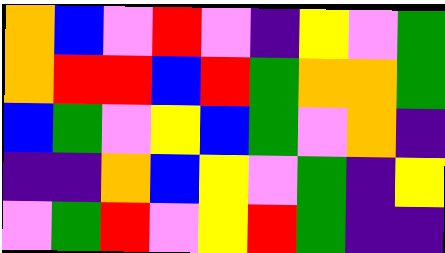[["orange", "blue", "violet", "red", "violet", "indigo", "yellow", "violet", "green"], ["orange", "red", "red", "blue", "red", "green", "orange", "orange", "green"], ["blue", "green", "violet", "yellow", "blue", "green", "violet", "orange", "indigo"], ["indigo", "indigo", "orange", "blue", "yellow", "violet", "green", "indigo", "yellow"], ["violet", "green", "red", "violet", "yellow", "red", "green", "indigo", "indigo"]]